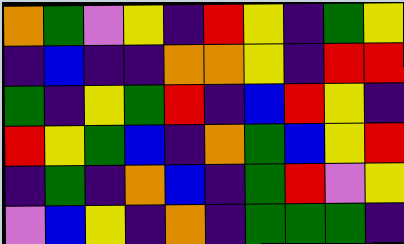[["orange", "green", "violet", "yellow", "indigo", "red", "yellow", "indigo", "green", "yellow"], ["indigo", "blue", "indigo", "indigo", "orange", "orange", "yellow", "indigo", "red", "red"], ["green", "indigo", "yellow", "green", "red", "indigo", "blue", "red", "yellow", "indigo"], ["red", "yellow", "green", "blue", "indigo", "orange", "green", "blue", "yellow", "red"], ["indigo", "green", "indigo", "orange", "blue", "indigo", "green", "red", "violet", "yellow"], ["violet", "blue", "yellow", "indigo", "orange", "indigo", "green", "green", "green", "indigo"]]